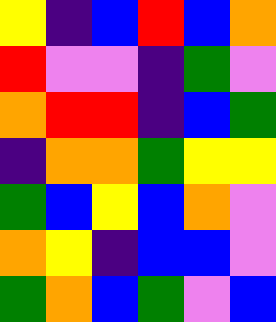[["yellow", "indigo", "blue", "red", "blue", "orange"], ["red", "violet", "violet", "indigo", "green", "violet"], ["orange", "red", "red", "indigo", "blue", "green"], ["indigo", "orange", "orange", "green", "yellow", "yellow"], ["green", "blue", "yellow", "blue", "orange", "violet"], ["orange", "yellow", "indigo", "blue", "blue", "violet"], ["green", "orange", "blue", "green", "violet", "blue"]]